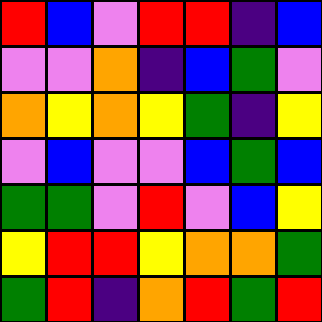[["red", "blue", "violet", "red", "red", "indigo", "blue"], ["violet", "violet", "orange", "indigo", "blue", "green", "violet"], ["orange", "yellow", "orange", "yellow", "green", "indigo", "yellow"], ["violet", "blue", "violet", "violet", "blue", "green", "blue"], ["green", "green", "violet", "red", "violet", "blue", "yellow"], ["yellow", "red", "red", "yellow", "orange", "orange", "green"], ["green", "red", "indigo", "orange", "red", "green", "red"]]